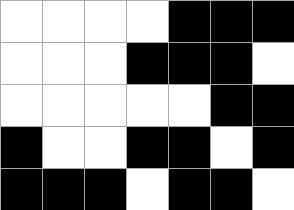[["white", "white", "white", "white", "black", "black", "black"], ["white", "white", "white", "black", "black", "black", "white"], ["white", "white", "white", "white", "white", "black", "black"], ["black", "white", "white", "black", "black", "white", "black"], ["black", "black", "black", "white", "black", "black", "white"]]